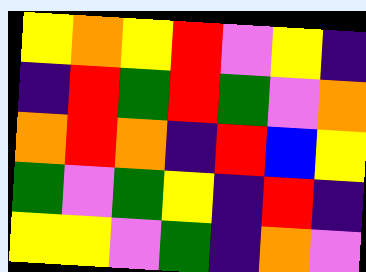[["yellow", "orange", "yellow", "red", "violet", "yellow", "indigo"], ["indigo", "red", "green", "red", "green", "violet", "orange"], ["orange", "red", "orange", "indigo", "red", "blue", "yellow"], ["green", "violet", "green", "yellow", "indigo", "red", "indigo"], ["yellow", "yellow", "violet", "green", "indigo", "orange", "violet"]]